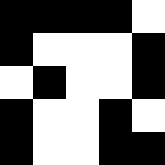[["black", "black", "black", "black", "white"], ["black", "white", "white", "white", "black"], ["white", "black", "white", "white", "black"], ["black", "white", "white", "black", "white"], ["black", "white", "white", "black", "black"]]